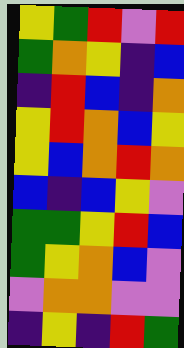[["yellow", "green", "red", "violet", "red"], ["green", "orange", "yellow", "indigo", "blue"], ["indigo", "red", "blue", "indigo", "orange"], ["yellow", "red", "orange", "blue", "yellow"], ["yellow", "blue", "orange", "red", "orange"], ["blue", "indigo", "blue", "yellow", "violet"], ["green", "green", "yellow", "red", "blue"], ["green", "yellow", "orange", "blue", "violet"], ["violet", "orange", "orange", "violet", "violet"], ["indigo", "yellow", "indigo", "red", "green"]]